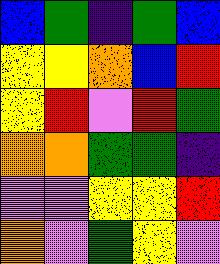[["blue", "green", "indigo", "green", "blue"], ["yellow", "yellow", "orange", "blue", "red"], ["yellow", "red", "violet", "red", "green"], ["orange", "orange", "green", "green", "indigo"], ["violet", "violet", "yellow", "yellow", "red"], ["orange", "violet", "green", "yellow", "violet"]]